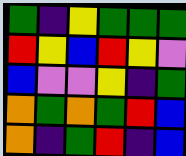[["green", "indigo", "yellow", "green", "green", "green"], ["red", "yellow", "blue", "red", "yellow", "violet"], ["blue", "violet", "violet", "yellow", "indigo", "green"], ["orange", "green", "orange", "green", "red", "blue"], ["orange", "indigo", "green", "red", "indigo", "blue"]]